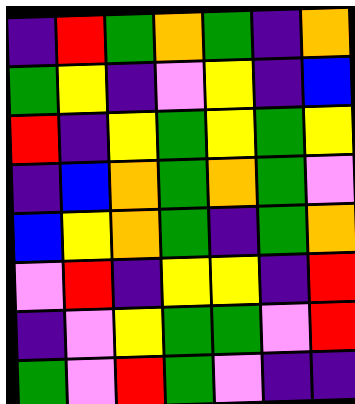[["indigo", "red", "green", "orange", "green", "indigo", "orange"], ["green", "yellow", "indigo", "violet", "yellow", "indigo", "blue"], ["red", "indigo", "yellow", "green", "yellow", "green", "yellow"], ["indigo", "blue", "orange", "green", "orange", "green", "violet"], ["blue", "yellow", "orange", "green", "indigo", "green", "orange"], ["violet", "red", "indigo", "yellow", "yellow", "indigo", "red"], ["indigo", "violet", "yellow", "green", "green", "violet", "red"], ["green", "violet", "red", "green", "violet", "indigo", "indigo"]]